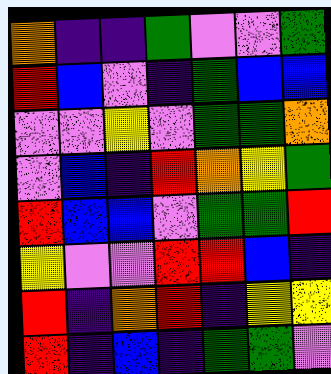[["orange", "indigo", "indigo", "green", "violet", "violet", "green"], ["red", "blue", "violet", "indigo", "green", "blue", "blue"], ["violet", "violet", "yellow", "violet", "green", "green", "orange"], ["violet", "blue", "indigo", "red", "orange", "yellow", "green"], ["red", "blue", "blue", "violet", "green", "green", "red"], ["yellow", "violet", "violet", "red", "red", "blue", "indigo"], ["red", "indigo", "orange", "red", "indigo", "yellow", "yellow"], ["red", "indigo", "blue", "indigo", "green", "green", "violet"]]